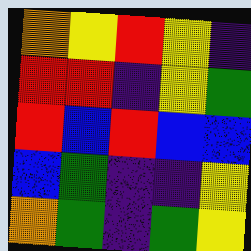[["orange", "yellow", "red", "yellow", "indigo"], ["red", "red", "indigo", "yellow", "green"], ["red", "blue", "red", "blue", "blue"], ["blue", "green", "indigo", "indigo", "yellow"], ["orange", "green", "indigo", "green", "yellow"]]